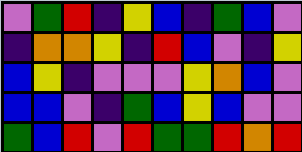[["violet", "green", "red", "indigo", "yellow", "blue", "indigo", "green", "blue", "violet"], ["indigo", "orange", "orange", "yellow", "indigo", "red", "blue", "violet", "indigo", "yellow"], ["blue", "yellow", "indigo", "violet", "violet", "violet", "yellow", "orange", "blue", "violet"], ["blue", "blue", "violet", "indigo", "green", "blue", "yellow", "blue", "violet", "violet"], ["green", "blue", "red", "violet", "red", "green", "green", "red", "orange", "red"]]